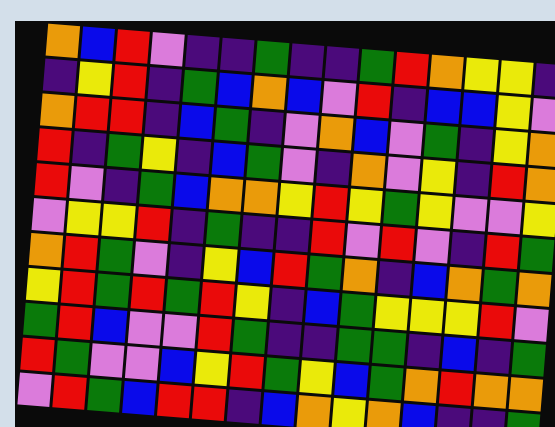[["orange", "blue", "red", "violet", "indigo", "indigo", "green", "indigo", "indigo", "green", "red", "orange", "yellow", "yellow", "indigo"], ["indigo", "yellow", "red", "indigo", "green", "blue", "orange", "blue", "violet", "red", "indigo", "blue", "blue", "yellow", "violet"], ["orange", "red", "red", "indigo", "blue", "green", "indigo", "violet", "orange", "blue", "violet", "green", "indigo", "yellow", "orange"], ["red", "indigo", "green", "yellow", "indigo", "blue", "green", "violet", "indigo", "orange", "violet", "yellow", "indigo", "red", "orange"], ["red", "violet", "indigo", "green", "blue", "orange", "orange", "yellow", "red", "yellow", "green", "yellow", "violet", "violet", "yellow"], ["violet", "yellow", "yellow", "red", "indigo", "green", "indigo", "indigo", "red", "violet", "red", "violet", "indigo", "red", "green"], ["orange", "red", "green", "violet", "indigo", "yellow", "blue", "red", "green", "orange", "indigo", "blue", "orange", "green", "orange"], ["yellow", "red", "green", "red", "green", "red", "yellow", "indigo", "blue", "green", "yellow", "yellow", "yellow", "red", "violet"], ["green", "red", "blue", "violet", "violet", "red", "green", "indigo", "indigo", "green", "green", "indigo", "blue", "indigo", "green"], ["red", "green", "violet", "violet", "blue", "yellow", "red", "green", "yellow", "blue", "green", "orange", "red", "orange", "orange"], ["violet", "red", "green", "blue", "red", "red", "indigo", "blue", "orange", "yellow", "orange", "blue", "indigo", "indigo", "green"]]